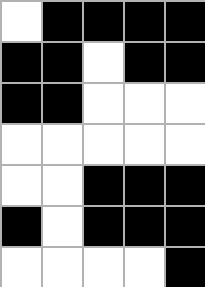[["white", "black", "black", "black", "black"], ["black", "black", "white", "black", "black"], ["black", "black", "white", "white", "white"], ["white", "white", "white", "white", "white"], ["white", "white", "black", "black", "black"], ["black", "white", "black", "black", "black"], ["white", "white", "white", "white", "black"]]